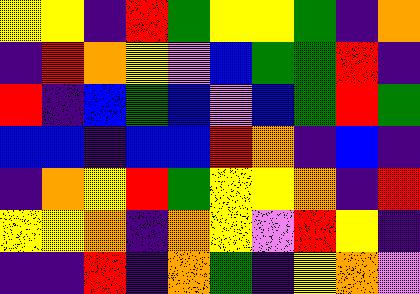[["yellow", "yellow", "indigo", "red", "green", "yellow", "yellow", "green", "indigo", "orange"], ["indigo", "red", "orange", "yellow", "violet", "blue", "green", "green", "red", "indigo"], ["red", "indigo", "blue", "green", "blue", "violet", "blue", "green", "red", "green"], ["blue", "blue", "indigo", "blue", "blue", "red", "orange", "indigo", "blue", "indigo"], ["indigo", "orange", "yellow", "red", "green", "yellow", "yellow", "orange", "indigo", "red"], ["yellow", "yellow", "orange", "indigo", "orange", "yellow", "violet", "red", "yellow", "indigo"], ["indigo", "indigo", "red", "indigo", "orange", "green", "indigo", "yellow", "orange", "violet"]]